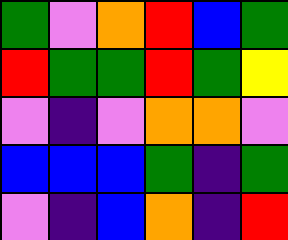[["green", "violet", "orange", "red", "blue", "green"], ["red", "green", "green", "red", "green", "yellow"], ["violet", "indigo", "violet", "orange", "orange", "violet"], ["blue", "blue", "blue", "green", "indigo", "green"], ["violet", "indigo", "blue", "orange", "indigo", "red"]]